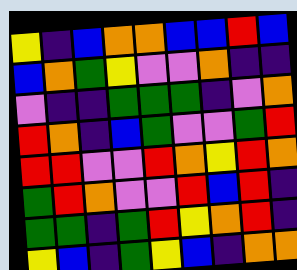[["yellow", "indigo", "blue", "orange", "orange", "blue", "blue", "red", "blue"], ["blue", "orange", "green", "yellow", "violet", "violet", "orange", "indigo", "indigo"], ["violet", "indigo", "indigo", "green", "green", "green", "indigo", "violet", "orange"], ["red", "orange", "indigo", "blue", "green", "violet", "violet", "green", "red"], ["red", "red", "violet", "violet", "red", "orange", "yellow", "red", "orange"], ["green", "red", "orange", "violet", "violet", "red", "blue", "red", "indigo"], ["green", "green", "indigo", "green", "red", "yellow", "orange", "red", "indigo"], ["yellow", "blue", "indigo", "green", "yellow", "blue", "indigo", "orange", "orange"]]